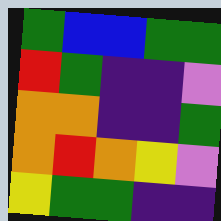[["green", "blue", "blue", "green", "green"], ["red", "green", "indigo", "indigo", "violet"], ["orange", "orange", "indigo", "indigo", "green"], ["orange", "red", "orange", "yellow", "violet"], ["yellow", "green", "green", "indigo", "indigo"]]